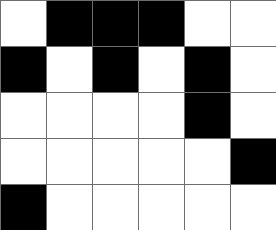[["white", "black", "black", "black", "white", "white"], ["black", "white", "black", "white", "black", "white"], ["white", "white", "white", "white", "black", "white"], ["white", "white", "white", "white", "white", "black"], ["black", "white", "white", "white", "white", "white"]]